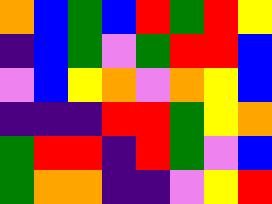[["orange", "blue", "green", "blue", "red", "green", "red", "yellow"], ["indigo", "blue", "green", "violet", "green", "red", "red", "blue"], ["violet", "blue", "yellow", "orange", "violet", "orange", "yellow", "blue"], ["indigo", "indigo", "indigo", "red", "red", "green", "yellow", "orange"], ["green", "red", "red", "indigo", "red", "green", "violet", "blue"], ["green", "orange", "orange", "indigo", "indigo", "violet", "yellow", "red"]]